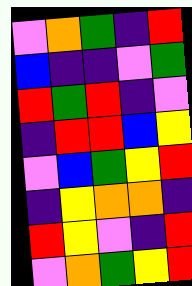[["violet", "orange", "green", "indigo", "red"], ["blue", "indigo", "indigo", "violet", "green"], ["red", "green", "red", "indigo", "violet"], ["indigo", "red", "red", "blue", "yellow"], ["violet", "blue", "green", "yellow", "red"], ["indigo", "yellow", "orange", "orange", "indigo"], ["red", "yellow", "violet", "indigo", "red"], ["violet", "orange", "green", "yellow", "red"]]